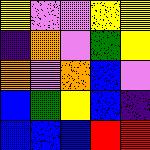[["yellow", "violet", "violet", "yellow", "yellow"], ["indigo", "orange", "violet", "green", "yellow"], ["orange", "violet", "orange", "blue", "violet"], ["blue", "green", "yellow", "blue", "indigo"], ["blue", "blue", "blue", "red", "red"]]